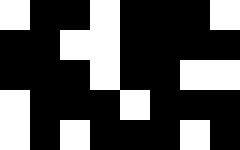[["white", "black", "black", "white", "black", "black", "black", "white"], ["black", "black", "white", "white", "black", "black", "black", "black"], ["black", "black", "black", "white", "black", "black", "white", "white"], ["white", "black", "black", "black", "white", "black", "black", "black"], ["white", "black", "white", "black", "black", "black", "white", "black"]]